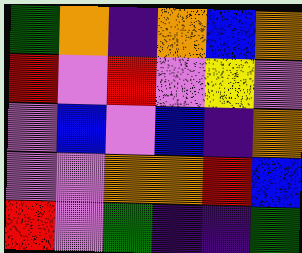[["green", "orange", "indigo", "orange", "blue", "orange"], ["red", "violet", "red", "violet", "yellow", "violet"], ["violet", "blue", "violet", "blue", "indigo", "orange"], ["violet", "violet", "orange", "orange", "red", "blue"], ["red", "violet", "green", "indigo", "indigo", "green"]]